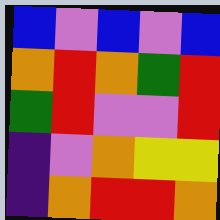[["blue", "violet", "blue", "violet", "blue"], ["orange", "red", "orange", "green", "red"], ["green", "red", "violet", "violet", "red"], ["indigo", "violet", "orange", "yellow", "yellow"], ["indigo", "orange", "red", "red", "orange"]]